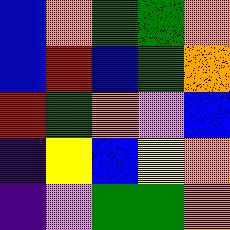[["blue", "orange", "green", "green", "orange"], ["blue", "red", "blue", "green", "orange"], ["red", "green", "orange", "violet", "blue"], ["indigo", "yellow", "blue", "yellow", "orange"], ["indigo", "violet", "green", "green", "orange"]]